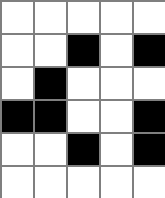[["white", "white", "white", "white", "white"], ["white", "white", "black", "white", "black"], ["white", "black", "white", "white", "white"], ["black", "black", "white", "white", "black"], ["white", "white", "black", "white", "black"], ["white", "white", "white", "white", "white"]]